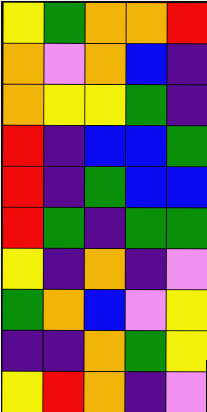[["yellow", "green", "orange", "orange", "red"], ["orange", "violet", "orange", "blue", "indigo"], ["orange", "yellow", "yellow", "green", "indigo"], ["red", "indigo", "blue", "blue", "green"], ["red", "indigo", "green", "blue", "blue"], ["red", "green", "indigo", "green", "green"], ["yellow", "indigo", "orange", "indigo", "violet"], ["green", "orange", "blue", "violet", "yellow"], ["indigo", "indigo", "orange", "green", "yellow"], ["yellow", "red", "orange", "indigo", "violet"]]